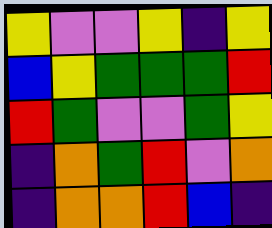[["yellow", "violet", "violet", "yellow", "indigo", "yellow"], ["blue", "yellow", "green", "green", "green", "red"], ["red", "green", "violet", "violet", "green", "yellow"], ["indigo", "orange", "green", "red", "violet", "orange"], ["indigo", "orange", "orange", "red", "blue", "indigo"]]